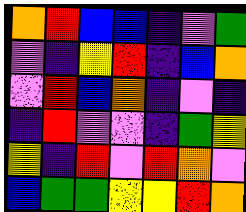[["orange", "red", "blue", "blue", "indigo", "violet", "green"], ["violet", "indigo", "yellow", "red", "indigo", "blue", "orange"], ["violet", "red", "blue", "orange", "indigo", "violet", "indigo"], ["indigo", "red", "violet", "violet", "indigo", "green", "yellow"], ["yellow", "indigo", "red", "violet", "red", "orange", "violet"], ["blue", "green", "green", "yellow", "yellow", "red", "orange"]]